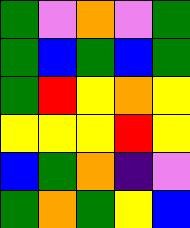[["green", "violet", "orange", "violet", "green"], ["green", "blue", "green", "blue", "green"], ["green", "red", "yellow", "orange", "yellow"], ["yellow", "yellow", "yellow", "red", "yellow"], ["blue", "green", "orange", "indigo", "violet"], ["green", "orange", "green", "yellow", "blue"]]